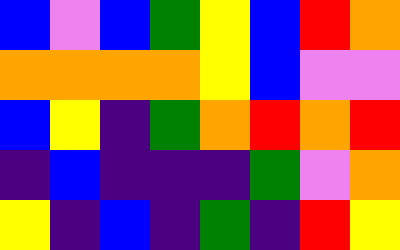[["blue", "violet", "blue", "green", "yellow", "blue", "red", "orange"], ["orange", "orange", "orange", "orange", "yellow", "blue", "violet", "violet"], ["blue", "yellow", "indigo", "green", "orange", "red", "orange", "red"], ["indigo", "blue", "indigo", "indigo", "indigo", "green", "violet", "orange"], ["yellow", "indigo", "blue", "indigo", "green", "indigo", "red", "yellow"]]